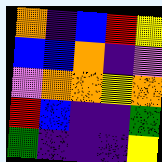[["orange", "indigo", "blue", "red", "yellow"], ["blue", "blue", "orange", "indigo", "violet"], ["violet", "orange", "orange", "yellow", "orange"], ["red", "blue", "indigo", "indigo", "green"], ["green", "indigo", "indigo", "indigo", "yellow"]]